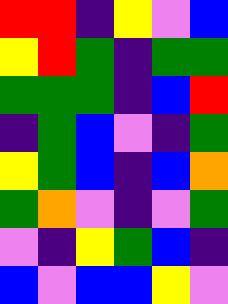[["red", "red", "indigo", "yellow", "violet", "blue"], ["yellow", "red", "green", "indigo", "green", "green"], ["green", "green", "green", "indigo", "blue", "red"], ["indigo", "green", "blue", "violet", "indigo", "green"], ["yellow", "green", "blue", "indigo", "blue", "orange"], ["green", "orange", "violet", "indigo", "violet", "green"], ["violet", "indigo", "yellow", "green", "blue", "indigo"], ["blue", "violet", "blue", "blue", "yellow", "violet"]]